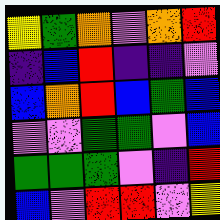[["yellow", "green", "orange", "violet", "orange", "red"], ["indigo", "blue", "red", "indigo", "indigo", "violet"], ["blue", "orange", "red", "blue", "green", "blue"], ["violet", "violet", "green", "green", "violet", "blue"], ["green", "green", "green", "violet", "indigo", "red"], ["blue", "violet", "red", "red", "violet", "yellow"]]